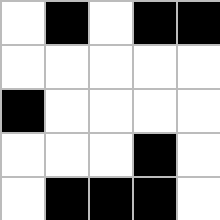[["white", "black", "white", "black", "black"], ["white", "white", "white", "white", "white"], ["black", "white", "white", "white", "white"], ["white", "white", "white", "black", "white"], ["white", "black", "black", "black", "white"]]